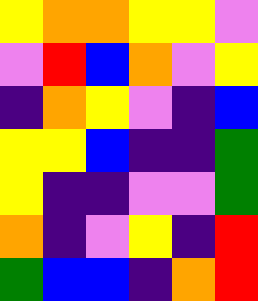[["yellow", "orange", "orange", "yellow", "yellow", "violet"], ["violet", "red", "blue", "orange", "violet", "yellow"], ["indigo", "orange", "yellow", "violet", "indigo", "blue"], ["yellow", "yellow", "blue", "indigo", "indigo", "green"], ["yellow", "indigo", "indigo", "violet", "violet", "green"], ["orange", "indigo", "violet", "yellow", "indigo", "red"], ["green", "blue", "blue", "indigo", "orange", "red"]]